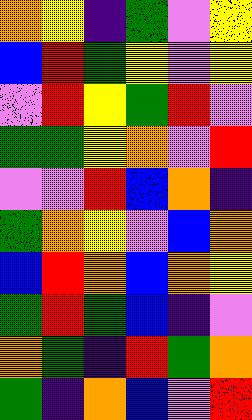[["orange", "yellow", "indigo", "green", "violet", "yellow"], ["blue", "red", "green", "yellow", "violet", "yellow"], ["violet", "red", "yellow", "green", "red", "violet"], ["green", "green", "yellow", "orange", "violet", "red"], ["violet", "violet", "red", "blue", "orange", "indigo"], ["green", "orange", "yellow", "violet", "blue", "orange"], ["blue", "red", "orange", "blue", "orange", "yellow"], ["green", "red", "green", "blue", "indigo", "violet"], ["orange", "green", "indigo", "red", "green", "orange"], ["green", "indigo", "orange", "blue", "violet", "red"]]